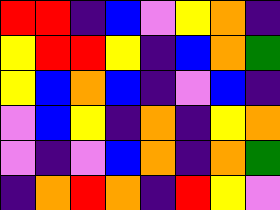[["red", "red", "indigo", "blue", "violet", "yellow", "orange", "indigo"], ["yellow", "red", "red", "yellow", "indigo", "blue", "orange", "green"], ["yellow", "blue", "orange", "blue", "indigo", "violet", "blue", "indigo"], ["violet", "blue", "yellow", "indigo", "orange", "indigo", "yellow", "orange"], ["violet", "indigo", "violet", "blue", "orange", "indigo", "orange", "green"], ["indigo", "orange", "red", "orange", "indigo", "red", "yellow", "violet"]]